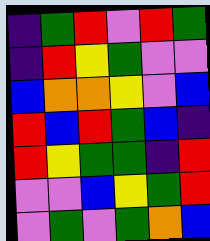[["indigo", "green", "red", "violet", "red", "green"], ["indigo", "red", "yellow", "green", "violet", "violet"], ["blue", "orange", "orange", "yellow", "violet", "blue"], ["red", "blue", "red", "green", "blue", "indigo"], ["red", "yellow", "green", "green", "indigo", "red"], ["violet", "violet", "blue", "yellow", "green", "red"], ["violet", "green", "violet", "green", "orange", "blue"]]